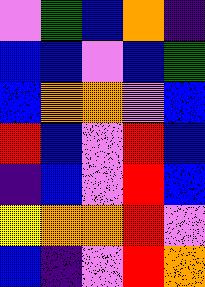[["violet", "green", "blue", "orange", "indigo"], ["blue", "blue", "violet", "blue", "green"], ["blue", "orange", "orange", "violet", "blue"], ["red", "blue", "violet", "red", "blue"], ["indigo", "blue", "violet", "red", "blue"], ["yellow", "orange", "orange", "red", "violet"], ["blue", "indigo", "violet", "red", "orange"]]